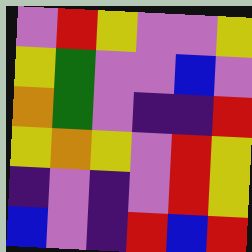[["violet", "red", "yellow", "violet", "violet", "yellow"], ["yellow", "green", "violet", "violet", "blue", "violet"], ["orange", "green", "violet", "indigo", "indigo", "red"], ["yellow", "orange", "yellow", "violet", "red", "yellow"], ["indigo", "violet", "indigo", "violet", "red", "yellow"], ["blue", "violet", "indigo", "red", "blue", "red"]]